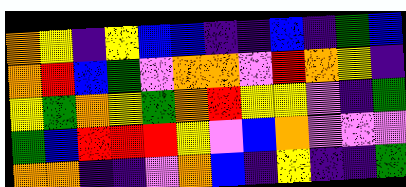[["orange", "yellow", "indigo", "yellow", "blue", "blue", "indigo", "indigo", "blue", "indigo", "green", "blue"], ["orange", "red", "blue", "green", "violet", "orange", "orange", "violet", "red", "orange", "yellow", "indigo"], ["yellow", "green", "orange", "yellow", "green", "orange", "red", "yellow", "yellow", "violet", "indigo", "green"], ["green", "blue", "red", "red", "red", "yellow", "violet", "blue", "orange", "violet", "violet", "violet"], ["orange", "orange", "indigo", "indigo", "violet", "orange", "blue", "indigo", "yellow", "indigo", "indigo", "green"]]